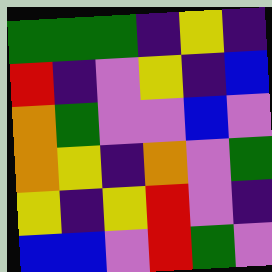[["green", "green", "green", "indigo", "yellow", "indigo"], ["red", "indigo", "violet", "yellow", "indigo", "blue"], ["orange", "green", "violet", "violet", "blue", "violet"], ["orange", "yellow", "indigo", "orange", "violet", "green"], ["yellow", "indigo", "yellow", "red", "violet", "indigo"], ["blue", "blue", "violet", "red", "green", "violet"]]